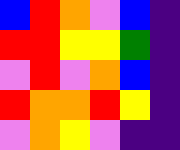[["blue", "red", "orange", "violet", "blue", "indigo"], ["red", "red", "yellow", "yellow", "green", "indigo"], ["violet", "red", "violet", "orange", "blue", "indigo"], ["red", "orange", "orange", "red", "yellow", "indigo"], ["violet", "orange", "yellow", "violet", "indigo", "indigo"]]